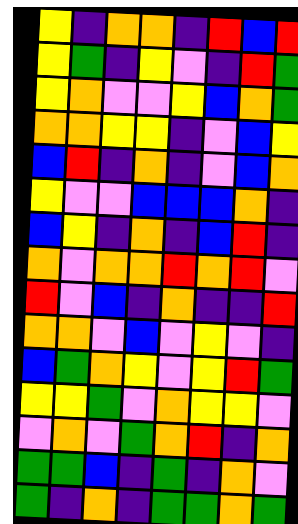[["yellow", "indigo", "orange", "orange", "indigo", "red", "blue", "red"], ["yellow", "green", "indigo", "yellow", "violet", "indigo", "red", "green"], ["yellow", "orange", "violet", "violet", "yellow", "blue", "orange", "green"], ["orange", "orange", "yellow", "yellow", "indigo", "violet", "blue", "yellow"], ["blue", "red", "indigo", "orange", "indigo", "violet", "blue", "orange"], ["yellow", "violet", "violet", "blue", "blue", "blue", "orange", "indigo"], ["blue", "yellow", "indigo", "orange", "indigo", "blue", "red", "indigo"], ["orange", "violet", "orange", "orange", "red", "orange", "red", "violet"], ["red", "violet", "blue", "indigo", "orange", "indigo", "indigo", "red"], ["orange", "orange", "violet", "blue", "violet", "yellow", "violet", "indigo"], ["blue", "green", "orange", "yellow", "violet", "yellow", "red", "green"], ["yellow", "yellow", "green", "violet", "orange", "yellow", "yellow", "violet"], ["violet", "orange", "violet", "green", "orange", "red", "indigo", "orange"], ["green", "green", "blue", "indigo", "green", "indigo", "orange", "violet"], ["green", "indigo", "orange", "indigo", "green", "green", "orange", "green"]]